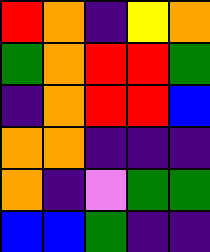[["red", "orange", "indigo", "yellow", "orange"], ["green", "orange", "red", "red", "green"], ["indigo", "orange", "red", "red", "blue"], ["orange", "orange", "indigo", "indigo", "indigo"], ["orange", "indigo", "violet", "green", "green"], ["blue", "blue", "green", "indigo", "indigo"]]